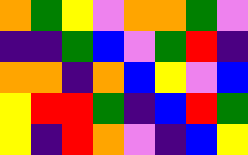[["orange", "green", "yellow", "violet", "orange", "orange", "green", "violet"], ["indigo", "indigo", "green", "blue", "violet", "green", "red", "indigo"], ["orange", "orange", "indigo", "orange", "blue", "yellow", "violet", "blue"], ["yellow", "red", "red", "green", "indigo", "blue", "red", "green"], ["yellow", "indigo", "red", "orange", "violet", "indigo", "blue", "yellow"]]